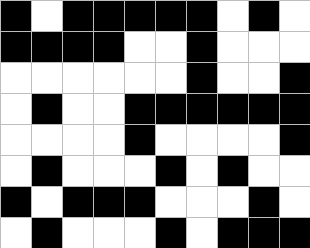[["black", "white", "black", "black", "black", "black", "black", "white", "black", "white"], ["black", "black", "black", "black", "white", "white", "black", "white", "white", "white"], ["white", "white", "white", "white", "white", "white", "black", "white", "white", "black"], ["white", "black", "white", "white", "black", "black", "black", "black", "black", "black"], ["white", "white", "white", "white", "black", "white", "white", "white", "white", "black"], ["white", "black", "white", "white", "white", "black", "white", "black", "white", "white"], ["black", "white", "black", "black", "black", "white", "white", "white", "black", "white"], ["white", "black", "white", "white", "white", "black", "white", "black", "black", "black"]]